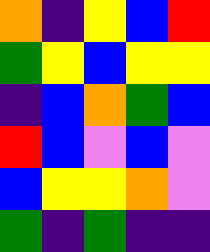[["orange", "indigo", "yellow", "blue", "red"], ["green", "yellow", "blue", "yellow", "yellow"], ["indigo", "blue", "orange", "green", "blue"], ["red", "blue", "violet", "blue", "violet"], ["blue", "yellow", "yellow", "orange", "violet"], ["green", "indigo", "green", "indigo", "indigo"]]